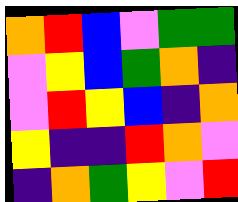[["orange", "red", "blue", "violet", "green", "green"], ["violet", "yellow", "blue", "green", "orange", "indigo"], ["violet", "red", "yellow", "blue", "indigo", "orange"], ["yellow", "indigo", "indigo", "red", "orange", "violet"], ["indigo", "orange", "green", "yellow", "violet", "red"]]